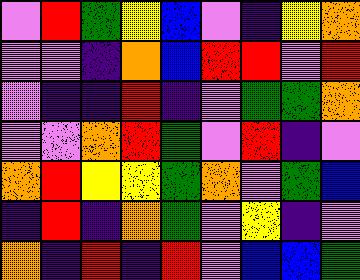[["violet", "red", "green", "yellow", "blue", "violet", "indigo", "yellow", "orange"], ["violet", "violet", "indigo", "orange", "blue", "red", "red", "violet", "red"], ["violet", "indigo", "indigo", "red", "indigo", "violet", "green", "green", "orange"], ["violet", "violet", "orange", "red", "green", "violet", "red", "indigo", "violet"], ["orange", "red", "yellow", "yellow", "green", "orange", "violet", "green", "blue"], ["indigo", "red", "indigo", "orange", "green", "violet", "yellow", "indigo", "violet"], ["orange", "indigo", "red", "indigo", "red", "violet", "blue", "blue", "green"]]